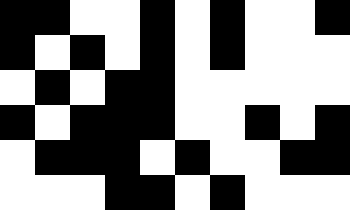[["black", "black", "white", "white", "black", "white", "black", "white", "white", "black"], ["black", "white", "black", "white", "black", "white", "black", "white", "white", "white"], ["white", "black", "white", "black", "black", "white", "white", "white", "white", "white"], ["black", "white", "black", "black", "black", "white", "white", "black", "white", "black"], ["white", "black", "black", "black", "white", "black", "white", "white", "black", "black"], ["white", "white", "white", "black", "black", "white", "black", "white", "white", "white"]]